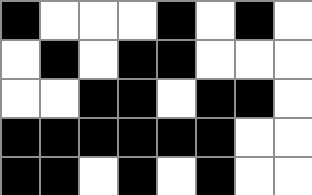[["black", "white", "white", "white", "black", "white", "black", "white"], ["white", "black", "white", "black", "black", "white", "white", "white"], ["white", "white", "black", "black", "white", "black", "black", "white"], ["black", "black", "black", "black", "black", "black", "white", "white"], ["black", "black", "white", "black", "white", "black", "white", "white"]]